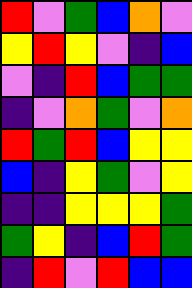[["red", "violet", "green", "blue", "orange", "violet"], ["yellow", "red", "yellow", "violet", "indigo", "blue"], ["violet", "indigo", "red", "blue", "green", "green"], ["indigo", "violet", "orange", "green", "violet", "orange"], ["red", "green", "red", "blue", "yellow", "yellow"], ["blue", "indigo", "yellow", "green", "violet", "yellow"], ["indigo", "indigo", "yellow", "yellow", "yellow", "green"], ["green", "yellow", "indigo", "blue", "red", "green"], ["indigo", "red", "violet", "red", "blue", "blue"]]